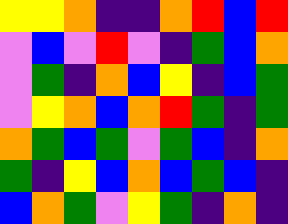[["yellow", "yellow", "orange", "indigo", "indigo", "orange", "red", "blue", "red"], ["violet", "blue", "violet", "red", "violet", "indigo", "green", "blue", "orange"], ["violet", "green", "indigo", "orange", "blue", "yellow", "indigo", "blue", "green"], ["violet", "yellow", "orange", "blue", "orange", "red", "green", "indigo", "green"], ["orange", "green", "blue", "green", "violet", "green", "blue", "indigo", "orange"], ["green", "indigo", "yellow", "blue", "orange", "blue", "green", "blue", "indigo"], ["blue", "orange", "green", "violet", "yellow", "green", "indigo", "orange", "indigo"]]